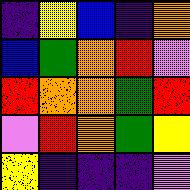[["indigo", "yellow", "blue", "indigo", "orange"], ["blue", "green", "orange", "red", "violet"], ["red", "orange", "orange", "green", "red"], ["violet", "red", "orange", "green", "yellow"], ["yellow", "indigo", "indigo", "indigo", "violet"]]